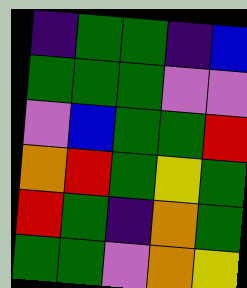[["indigo", "green", "green", "indigo", "blue"], ["green", "green", "green", "violet", "violet"], ["violet", "blue", "green", "green", "red"], ["orange", "red", "green", "yellow", "green"], ["red", "green", "indigo", "orange", "green"], ["green", "green", "violet", "orange", "yellow"]]